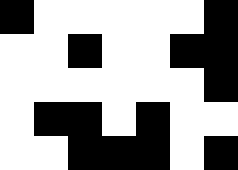[["black", "white", "white", "white", "white", "white", "black"], ["white", "white", "black", "white", "white", "black", "black"], ["white", "white", "white", "white", "white", "white", "black"], ["white", "black", "black", "white", "black", "white", "white"], ["white", "white", "black", "black", "black", "white", "black"]]